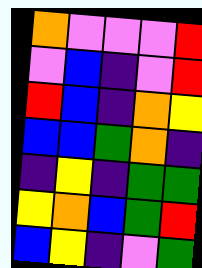[["orange", "violet", "violet", "violet", "red"], ["violet", "blue", "indigo", "violet", "red"], ["red", "blue", "indigo", "orange", "yellow"], ["blue", "blue", "green", "orange", "indigo"], ["indigo", "yellow", "indigo", "green", "green"], ["yellow", "orange", "blue", "green", "red"], ["blue", "yellow", "indigo", "violet", "green"]]